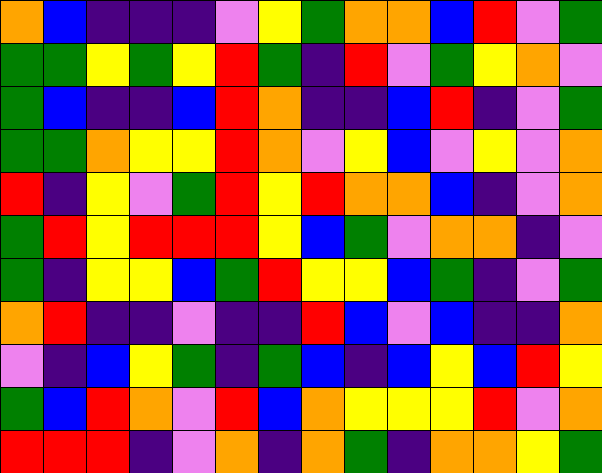[["orange", "blue", "indigo", "indigo", "indigo", "violet", "yellow", "green", "orange", "orange", "blue", "red", "violet", "green"], ["green", "green", "yellow", "green", "yellow", "red", "green", "indigo", "red", "violet", "green", "yellow", "orange", "violet"], ["green", "blue", "indigo", "indigo", "blue", "red", "orange", "indigo", "indigo", "blue", "red", "indigo", "violet", "green"], ["green", "green", "orange", "yellow", "yellow", "red", "orange", "violet", "yellow", "blue", "violet", "yellow", "violet", "orange"], ["red", "indigo", "yellow", "violet", "green", "red", "yellow", "red", "orange", "orange", "blue", "indigo", "violet", "orange"], ["green", "red", "yellow", "red", "red", "red", "yellow", "blue", "green", "violet", "orange", "orange", "indigo", "violet"], ["green", "indigo", "yellow", "yellow", "blue", "green", "red", "yellow", "yellow", "blue", "green", "indigo", "violet", "green"], ["orange", "red", "indigo", "indigo", "violet", "indigo", "indigo", "red", "blue", "violet", "blue", "indigo", "indigo", "orange"], ["violet", "indigo", "blue", "yellow", "green", "indigo", "green", "blue", "indigo", "blue", "yellow", "blue", "red", "yellow"], ["green", "blue", "red", "orange", "violet", "red", "blue", "orange", "yellow", "yellow", "yellow", "red", "violet", "orange"], ["red", "red", "red", "indigo", "violet", "orange", "indigo", "orange", "green", "indigo", "orange", "orange", "yellow", "green"]]